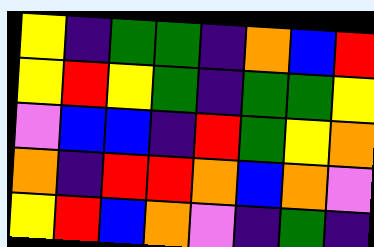[["yellow", "indigo", "green", "green", "indigo", "orange", "blue", "red"], ["yellow", "red", "yellow", "green", "indigo", "green", "green", "yellow"], ["violet", "blue", "blue", "indigo", "red", "green", "yellow", "orange"], ["orange", "indigo", "red", "red", "orange", "blue", "orange", "violet"], ["yellow", "red", "blue", "orange", "violet", "indigo", "green", "indigo"]]